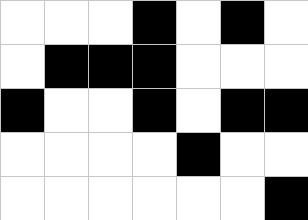[["white", "white", "white", "black", "white", "black", "white"], ["white", "black", "black", "black", "white", "white", "white"], ["black", "white", "white", "black", "white", "black", "black"], ["white", "white", "white", "white", "black", "white", "white"], ["white", "white", "white", "white", "white", "white", "black"]]